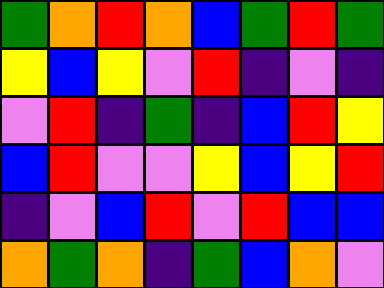[["green", "orange", "red", "orange", "blue", "green", "red", "green"], ["yellow", "blue", "yellow", "violet", "red", "indigo", "violet", "indigo"], ["violet", "red", "indigo", "green", "indigo", "blue", "red", "yellow"], ["blue", "red", "violet", "violet", "yellow", "blue", "yellow", "red"], ["indigo", "violet", "blue", "red", "violet", "red", "blue", "blue"], ["orange", "green", "orange", "indigo", "green", "blue", "orange", "violet"]]